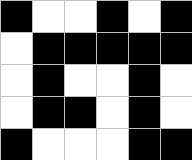[["black", "white", "white", "black", "white", "black"], ["white", "black", "black", "black", "black", "black"], ["white", "black", "white", "white", "black", "white"], ["white", "black", "black", "white", "black", "white"], ["black", "white", "white", "white", "black", "black"]]